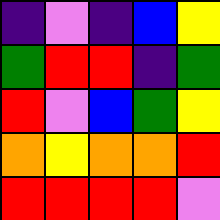[["indigo", "violet", "indigo", "blue", "yellow"], ["green", "red", "red", "indigo", "green"], ["red", "violet", "blue", "green", "yellow"], ["orange", "yellow", "orange", "orange", "red"], ["red", "red", "red", "red", "violet"]]